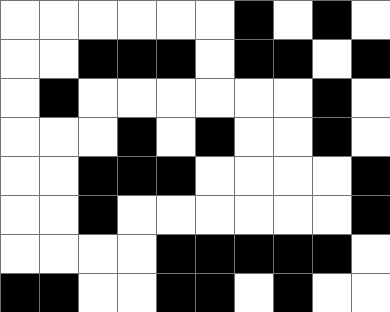[["white", "white", "white", "white", "white", "white", "black", "white", "black", "white"], ["white", "white", "black", "black", "black", "white", "black", "black", "white", "black"], ["white", "black", "white", "white", "white", "white", "white", "white", "black", "white"], ["white", "white", "white", "black", "white", "black", "white", "white", "black", "white"], ["white", "white", "black", "black", "black", "white", "white", "white", "white", "black"], ["white", "white", "black", "white", "white", "white", "white", "white", "white", "black"], ["white", "white", "white", "white", "black", "black", "black", "black", "black", "white"], ["black", "black", "white", "white", "black", "black", "white", "black", "white", "white"]]